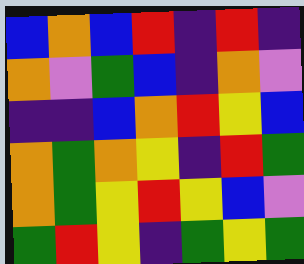[["blue", "orange", "blue", "red", "indigo", "red", "indigo"], ["orange", "violet", "green", "blue", "indigo", "orange", "violet"], ["indigo", "indigo", "blue", "orange", "red", "yellow", "blue"], ["orange", "green", "orange", "yellow", "indigo", "red", "green"], ["orange", "green", "yellow", "red", "yellow", "blue", "violet"], ["green", "red", "yellow", "indigo", "green", "yellow", "green"]]